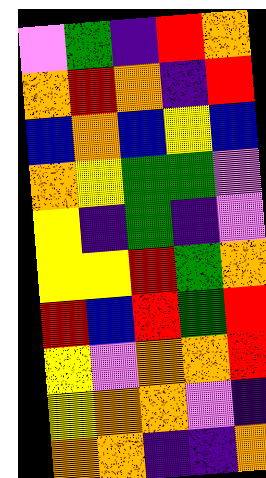[["violet", "green", "indigo", "red", "orange"], ["orange", "red", "orange", "indigo", "red"], ["blue", "orange", "blue", "yellow", "blue"], ["orange", "yellow", "green", "green", "violet"], ["yellow", "indigo", "green", "indigo", "violet"], ["yellow", "yellow", "red", "green", "orange"], ["red", "blue", "red", "green", "red"], ["yellow", "violet", "orange", "orange", "red"], ["yellow", "orange", "orange", "violet", "indigo"], ["orange", "orange", "indigo", "indigo", "orange"]]